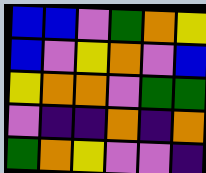[["blue", "blue", "violet", "green", "orange", "yellow"], ["blue", "violet", "yellow", "orange", "violet", "blue"], ["yellow", "orange", "orange", "violet", "green", "green"], ["violet", "indigo", "indigo", "orange", "indigo", "orange"], ["green", "orange", "yellow", "violet", "violet", "indigo"]]